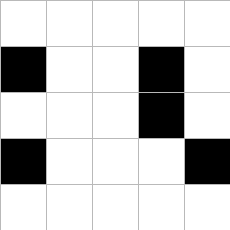[["white", "white", "white", "white", "white"], ["black", "white", "white", "black", "white"], ["white", "white", "white", "black", "white"], ["black", "white", "white", "white", "black"], ["white", "white", "white", "white", "white"]]